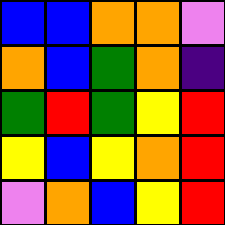[["blue", "blue", "orange", "orange", "violet"], ["orange", "blue", "green", "orange", "indigo"], ["green", "red", "green", "yellow", "red"], ["yellow", "blue", "yellow", "orange", "red"], ["violet", "orange", "blue", "yellow", "red"]]